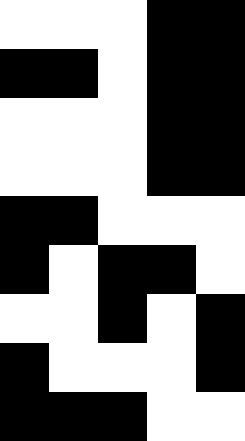[["white", "white", "white", "black", "black"], ["black", "black", "white", "black", "black"], ["white", "white", "white", "black", "black"], ["white", "white", "white", "black", "black"], ["black", "black", "white", "white", "white"], ["black", "white", "black", "black", "white"], ["white", "white", "black", "white", "black"], ["black", "white", "white", "white", "black"], ["black", "black", "black", "white", "white"]]